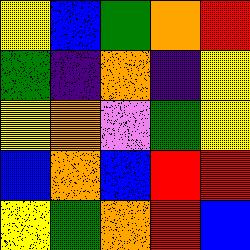[["yellow", "blue", "green", "orange", "red"], ["green", "indigo", "orange", "indigo", "yellow"], ["yellow", "orange", "violet", "green", "yellow"], ["blue", "orange", "blue", "red", "red"], ["yellow", "green", "orange", "red", "blue"]]